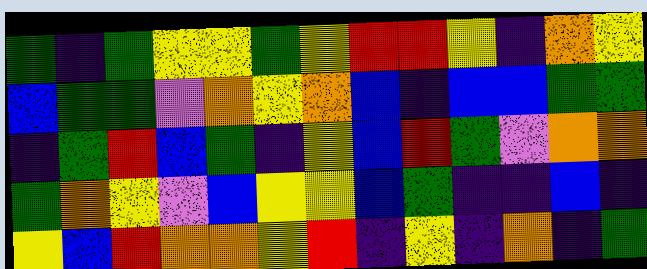[["green", "indigo", "green", "yellow", "yellow", "green", "yellow", "red", "red", "yellow", "indigo", "orange", "yellow"], ["blue", "green", "green", "violet", "orange", "yellow", "orange", "blue", "indigo", "blue", "blue", "green", "green"], ["indigo", "green", "red", "blue", "green", "indigo", "yellow", "blue", "red", "green", "violet", "orange", "orange"], ["green", "orange", "yellow", "violet", "blue", "yellow", "yellow", "blue", "green", "indigo", "indigo", "blue", "indigo"], ["yellow", "blue", "red", "orange", "orange", "yellow", "red", "indigo", "yellow", "indigo", "orange", "indigo", "green"]]